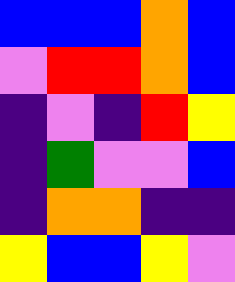[["blue", "blue", "blue", "orange", "blue"], ["violet", "red", "red", "orange", "blue"], ["indigo", "violet", "indigo", "red", "yellow"], ["indigo", "green", "violet", "violet", "blue"], ["indigo", "orange", "orange", "indigo", "indigo"], ["yellow", "blue", "blue", "yellow", "violet"]]